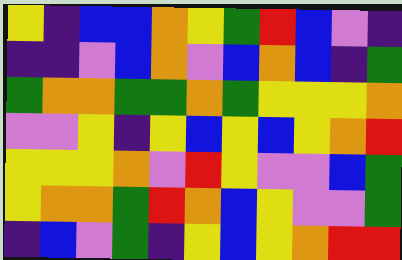[["yellow", "indigo", "blue", "blue", "orange", "yellow", "green", "red", "blue", "violet", "indigo"], ["indigo", "indigo", "violet", "blue", "orange", "violet", "blue", "orange", "blue", "indigo", "green"], ["green", "orange", "orange", "green", "green", "orange", "green", "yellow", "yellow", "yellow", "orange"], ["violet", "violet", "yellow", "indigo", "yellow", "blue", "yellow", "blue", "yellow", "orange", "red"], ["yellow", "yellow", "yellow", "orange", "violet", "red", "yellow", "violet", "violet", "blue", "green"], ["yellow", "orange", "orange", "green", "red", "orange", "blue", "yellow", "violet", "violet", "green"], ["indigo", "blue", "violet", "green", "indigo", "yellow", "blue", "yellow", "orange", "red", "red"]]